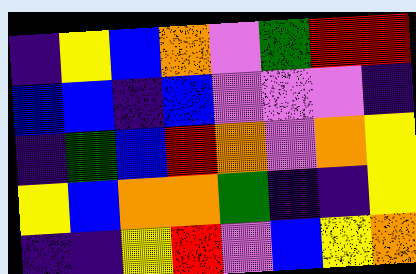[["indigo", "yellow", "blue", "orange", "violet", "green", "red", "red"], ["blue", "blue", "indigo", "blue", "violet", "violet", "violet", "indigo"], ["indigo", "green", "blue", "red", "orange", "violet", "orange", "yellow"], ["yellow", "blue", "orange", "orange", "green", "indigo", "indigo", "yellow"], ["indigo", "indigo", "yellow", "red", "violet", "blue", "yellow", "orange"]]